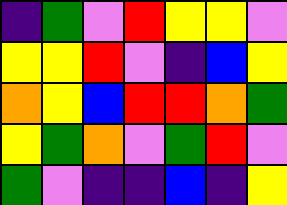[["indigo", "green", "violet", "red", "yellow", "yellow", "violet"], ["yellow", "yellow", "red", "violet", "indigo", "blue", "yellow"], ["orange", "yellow", "blue", "red", "red", "orange", "green"], ["yellow", "green", "orange", "violet", "green", "red", "violet"], ["green", "violet", "indigo", "indigo", "blue", "indigo", "yellow"]]